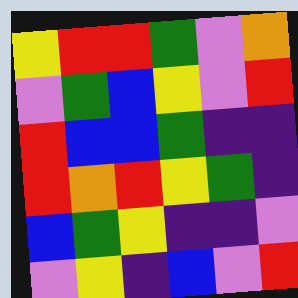[["yellow", "red", "red", "green", "violet", "orange"], ["violet", "green", "blue", "yellow", "violet", "red"], ["red", "blue", "blue", "green", "indigo", "indigo"], ["red", "orange", "red", "yellow", "green", "indigo"], ["blue", "green", "yellow", "indigo", "indigo", "violet"], ["violet", "yellow", "indigo", "blue", "violet", "red"]]